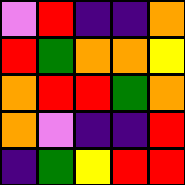[["violet", "red", "indigo", "indigo", "orange"], ["red", "green", "orange", "orange", "yellow"], ["orange", "red", "red", "green", "orange"], ["orange", "violet", "indigo", "indigo", "red"], ["indigo", "green", "yellow", "red", "red"]]